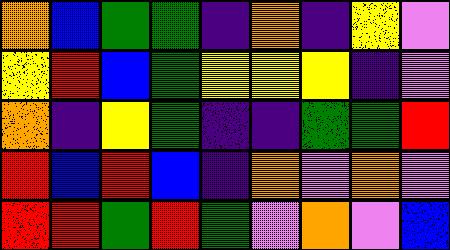[["orange", "blue", "green", "green", "indigo", "orange", "indigo", "yellow", "violet"], ["yellow", "red", "blue", "green", "yellow", "yellow", "yellow", "indigo", "violet"], ["orange", "indigo", "yellow", "green", "indigo", "indigo", "green", "green", "red"], ["red", "blue", "red", "blue", "indigo", "orange", "violet", "orange", "violet"], ["red", "red", "green", "red", "green", "violet", "orange", "violet", "blue"]]